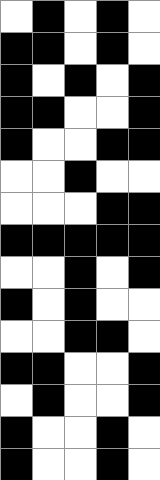[["white", "black", "white", "black", "white"], ["black", "black", "white", "black", "white"], ["black", "white", "black", "white", "black"], ["black", "black", "white", "white", "black"], ["black", "white", "white", "black", "black"], ["white", "white", "black", "white", "white"], ["white", "white", "white", "black", "black"], ["black", "black", "black", "black", "black"], ["white", "white", "black", "white", "black"], ["black", "white", "black", "white", "white"], ["white", "white", "black", "black", "white"], ["black", "black", "white", "white", "black"], ["white", "black", "white", "white", "black"], ["black", "white", "white", "black", "white"], ["black", "white", "white", "black", "white"]]